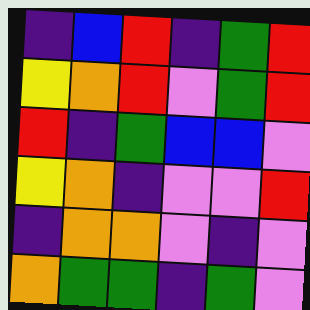[["indigo", "blue", "red", "indigo", "green", "red"], ["yellow", "orange", "red", "violet", "green", "red"], ["red", "indigo", "green", "blue", "blue", "violet"], ["yellow", "orange", "indigo", "violet", "violet", "red"], ["indigo", "orange", "orange", "violet", "indigo", "violet"], ["orange", "green", "green", "indigo", "green", "violet"]]